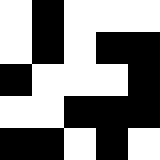[["white", "black", "white", "white", "white"], ["white", "black", "white", "black", "black"], ["black", "white", "white", "white", "black"], ["white", "white", "black", "black", "black"], ["black", "black", "white", "black", "white"]]